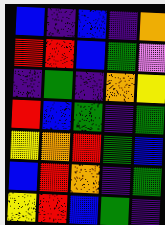[["blue", "indigo", "blue", "indigo", "orange"], ["red", "red", "blue", "green", "violet"], ["indigo", "green", "indigo", "orange", "yellow"], ["red", "blue", "green", "indigo", "green"], ["yellow", "orange", "red", "green", "blue"], ["blue", "red", "orange", "indigo", "green"], ["yellow", "red", "blue", "green", "indigo"]]